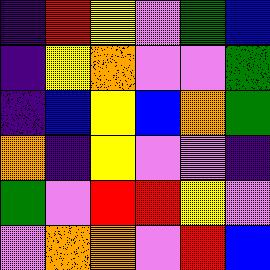[["indigo", "red", "yellow", "violet", "green", "blue"], ["indigo", "yellow", "orange", "violet", "violet", "green"], ["indigo", "blue", "yellow", "blue", "orange", "green"], ["orange", "indigo", "yellow", "violet", "violet", "indigo"], ["green", "violet", "red", "red", "yellow", "violet"], ["violet", "orange", "orange", "violet", "red", "blue"]]